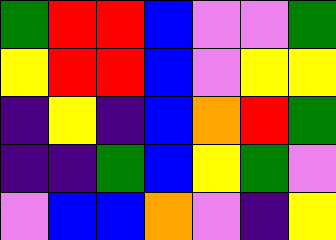[["green", "red", "red", "blue", "violet", "violet", "green"], ["yellow", "red", "red", "blue", "violet", "yellow", "yellow"], ["indigo", "yellow", "indigo", "blue", "orange", "red", "green"], ["indigo", "indigo", "green", "blue", "yellow", "green", "violet"], ["violet", "blue", "blue", "orange", "violet", "indigo", "yellow"]]